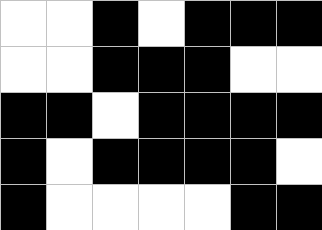[["white", "white", "black", "white", "black", "black", "black"], ["white", "white", "black", "black", "black", "white", "white"], ["black", "black", "white", "black", "black", "black", "black"], ["black", "white", "black", "black", "black", "black", "white"], ["black", "white", "white", "white", "white", "black", "black"]]